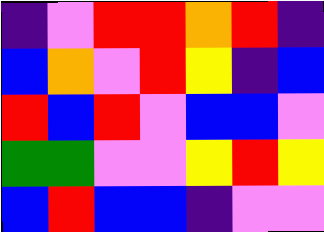[["indigo", "violet", "red", "red", "orange", "red", "indigo"], ["blue", "orange", "violet", "red", "yellow", "indigo", "blue"], ["red", "blue", "red", "violet", "blue", "blue", "violet"], ["green", "green", "violet", "violet", "yellow", "red", "yellow"], ["blue", "red", "blue", "blue", "indigo", "violet", "violet"]]